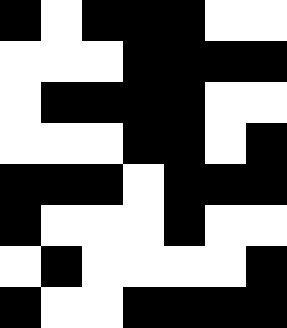[["black", "white", "black", "black", "black", "white", "white"], ["white", "white", "white", "black", "black", "black", "black"], ["white", "black", "black", "black", "black", "white", "white"], ["white", "white", "white", "black", "black", "white", "black"], ["black", "black", "black", "white", "black", "black", "black"], ["black", "white", "white", "white", "black", "white", "white"], ["white", "black", "white", "white", "white", "white", "black"], ["black", "white", "white", "black", "black", "black", "black"]]